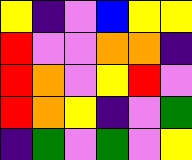[["yellow", "indigo", "violet", "blue", "yellow", "yellow"], ["red", "violet", "violet", "orange", "orange", "indigo"], ["red", "orange", "violet", "yellow", "red", "violet"], ["red", "orange", "yellow", "indigo", "violet", "green"], ["indigo", "green", "violet", "green", "violet", "yellow"]]